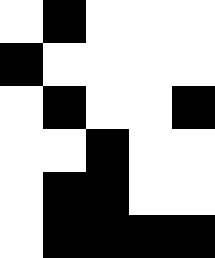[["white", "black", "white", "white", "white"], ["black", "white", "white", "white", "white"], ["white", "black", "white", "white", "black"], ["white", "white", "black", "white", "white"], ["white", "black", "black", "white", "white"], ["white", "black", "black", "black", "black"]]